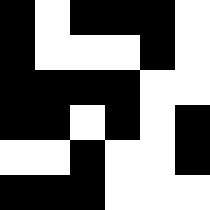[["black", "white", "black", "black", "black", "white"], ["black", "white", "white", "white", "black", "white"], ["black", "black", "black", "black", "white", "white"], ["black", "black", "white", "black", "white", "black"], ["white", "white", "black", "white", "white", "black"], ["black", "black", "black", "white", "white", "white"]]